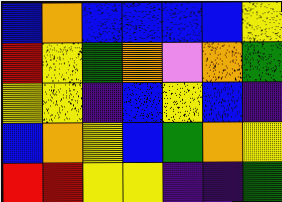[["blue", "orange", "blue", "blue", "blue", "blue", "yellow"], ["red", "yellow", "green", "orange", "violet", "orange", "green"], ["yellow", "yellow", "indigo", "blue", "yellow", "blue", "indigo"], ["blue", "orange", "yellow", "blue", "green", "orange", "yellow"], ["red", "red", "yellow", "yellow", "indigo", "indigo", "green"]]